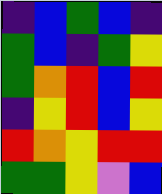[["indigo", "blue", "green", "blue", "indigo"], ["green", "blue", "indigo", "green", "yellow"], ["green", "orange", "red", "blue", "red"], ["indigo", "yellow", "red", "blue", "yellow"], ["red", "orange", "yellow", "red", "red"], ["green", "green", "yellow", "violet", "blue"]]